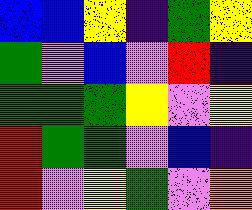[["blue", "blue", "yellow", "indigo", "green", "yellow"], ["green", "violet", "blue", "violet", "red", "indigo"], ["green", "green", "green", "yellow", "violet", "yellow"], ["red", "green", "green", "violet", "blue", "indigo"], ["red", "violet", "yellow", "green", "violet", "orange"]]